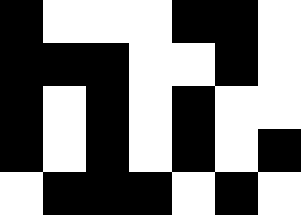[["black", "white", "white", "white", "black", "black", "white"], ["black", "black", "black", "white", "white", "black", "white"], ["black", "white", "black", "white", "black", "white", "white"], ["black", "white", "black", "white", "black", "white", "black"], ["white", "black", "black", "black", "white", "black", "white"]]